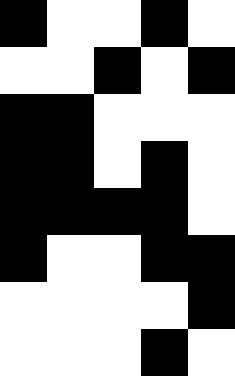[["black", "white", "white", "black", "white"], ["white", "white", "black", "white", "black"], ["black", "black", "white", "white", "white"], ["black", "black", "white", "black", "white"], ["black", "black", "black", "black", "white"], ["black", "white", "white", "black", "black"], ["white", "white", "white", "white", "black"], ["white", "white", "white", "black", "white"]]